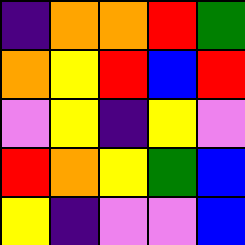[["indigo", "orange", "orange", "red", "green"], ["orange", "yellow", "red", "blue", "red"], ["violet", "yellow", "indigo", "yellow", "violet"], ["red", "orange", "yellow", "green", "blue"], ["yellow", "indigo", "violet", "violet", "blue"]]